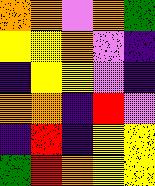[["orange", "orange", "violet", "orange", "green"], ["yellow", "yellow", "orange", "violet", "indigo"], ["indigo", "yellow", "yellow", "violet", "indigo"], ["orange", "orange", "indigo", "red", "violet"], ["indigo", "red", "indigo", "yellow", "yellow"], ["green", "red", "orange", "yellow", "yellow"]]